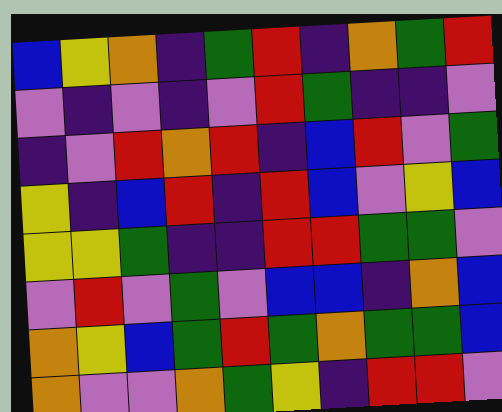[["blue", "yellow", "orange", "indigo", "green", "red", "indigo", "orange", "green", "red"], ["violet", "indigo", "violet", "indigo", "violet", "red", "green", "indigo", "indigo", "violet"], ["indigo", "violet", "red", "orange", "red", "indigo", "blue", "red", "violet", "green"], ["yellow", "indigo", "blue", "red", "indigo", "red", "blue", "violet", "yellow", "blue"], ["yellow", "yellow", "green", "indigo", "indigo", "red", "red", "green", "green", "violet"], ["violet", "red", "violet", "green", "violet", "blue", "blue", "indigo", "orange", "blue"], ["orange", "yellow", "blue", "green", "red", "green", "orange", "green", "green", "blue"], ["orange", "violet", "violet", "orange", "green", "yellow", "indigo", "red", "red", "violet"]]